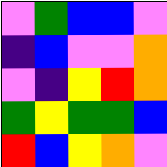[["violet", "green", "blue", "blue", "violet"], ["indigo", "blue", "violet", "violet", "orange"], ["violet", "indigo", "yellow", "red", "orange"], ["green", "yellow", "green", "green", "blue"], ["red", "blue", "yellow", "orange", "violet"]]